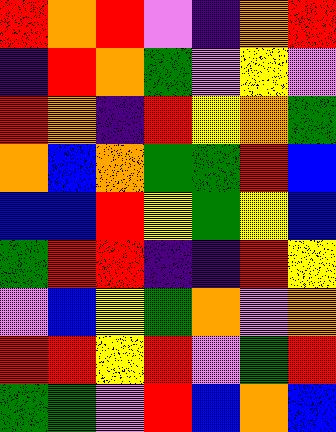[["red", "orange", "red", "violet", "indigo", "orange", "red"], ["indigo", "red", "orange", "green", "violet", "yellow", "violet"], ["red", "orange", "indigo", "red", "yellow", "orange", "green"], ["orange", "blue", "orange", "green", "green", "red", "blue"], ["blue", "blue", "red", "yellow", "green", "yellow", "blue"], ["green", "red", "red", "indigo", "indigo", "red", "yellow"], ["violet", "blue", "yellow", "green", "orange", "violet", "orange"], ["red", "red", "yellow", "red", "violet", "green", "red"], ["green", "green", "violet", "red", "blue", "orange", "blue"]]